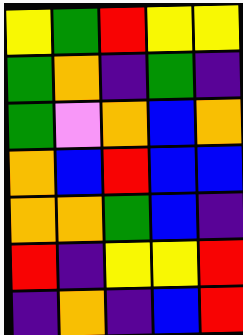[["yellow", "green", "red", "yellow", "yellow"], ["green", "orange", "indigo", "green", "indigo"], ["green", "violet", "orange", "blue", "orange"], ["orange", "blue", "red", "blue", "blue"], ["orange", "orange", "green", "blue", "indigo"], ["red", "indigo", "yellow", "yellow", "red"], ["indigo", "orange", "indigo", "blue", "red"]]